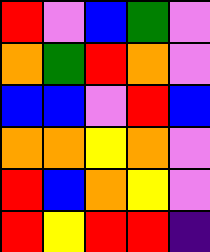[["red", "violet", "blue", "green", "violet"], ["orange", "green", "red", "orange", "violet"], ["blue", "blue", "violet", "red", "blue"], ["orange", "orange", "yellow", "orange", "violet"], ["red", "blue", "orange", "yellow", "violet"], ["red", "yellow", "red", "red", "indigo"]]